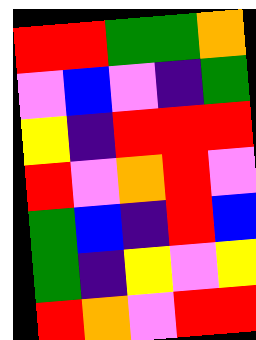[["red", "red", "green", "green", "orange"], ["violet", "blue", "violet", "indigo", "green"], ["yellow", "indigo", "red", "red", "red"], ["red", "violet", "orange", "red", "violet"], ["green", "blue", "indigo", "red", "blue"], ["green", "indigo", "yellow", "violet", "yellow"], ["red", "orange", "violet", "red", "red"]]